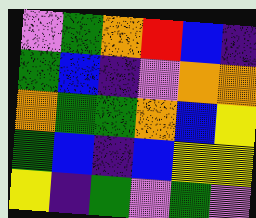[["violet", "green", "orange", "red", "blue", "indigo"], ["green", "blue", "indigo", "violet", "orange", "orange"], ["orange", "green", "green", "orange", "blue", "yellow"], ["green", "blue", "indigo", "blue", "yellow", "yellow"], ["yellow", "indigo", "green", "violet", "green", "violet"]]